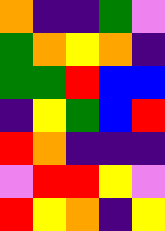[["orange", "indigo", "indigo", "green", "violet"], ["green", "orange", "yellow", "orange", "indigo"], ["green", "green", "red", "blue", "blue"], ["indigo", "yellow", "green", "blue", "red"], ["red", "orange", "indigo", "indigo", "indigo"], ["violet", "red", "red", "yellow", "violet"], ["red", "yellow", "orange", "indigo", "yellow"]]